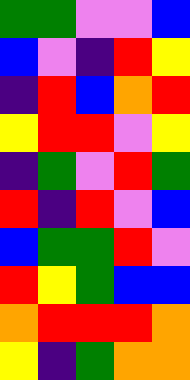[["green", "green", "violet", "violet", "blue"], ["blue", "violet", "indigo", "red", "yellow"], ["indigo", "red", "blue", "orange", "red"], ["yellow", "red", "red", "violet", "yellow"], ["indigo", "green", "violet", "red", "green"], ["red", "indigo", "red", "violet", "blue"], ["blue", "green", "green", "red", "violet"], ["red", "yellow", "green", "blue", "blue"], ["orange", "red", "red", "red", "orange"], ["yellow", "indigo", "green", "orange", "orange"]]